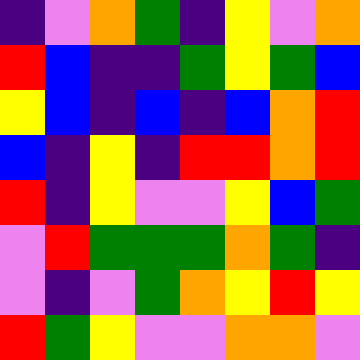[["indigo", "violet", "orange", "green", "indigo", "yellow", "violet", "orange"], ["red", "blue", "indigo", "indigo", "green", "yellow", "green", "blue"], ["yellow", "blue", "indigo", "blue", "indigo", "blue", "orange", "red"], ["blue", "indigo", "yellow", "indigo", "red", "red", "orange", "red"], ["red", "indigo", "yellow", "violet", "violet", "yellow", "blue", "green"], ["violet", "red", "green", "green", "green", "orange", "green", "indigo"], ["violet", "indigo", "violet", "green", "orange", "yellow", "red", "yellow"], ["red", "green", "yellow", "violet", "violet", "orange", "orange", "violet"]]